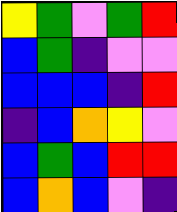[["yellow", "green", "violet", "green", "red"], ["blue", "green", "indigo", "violet", "violet"], ["blue", "blue", "blue", "indigo", "red"], ["indigo", "blue", "orange", "yellow", "violet"], ["blue", "green", "blue", "red", "red"], ["blue", "orange", "blue", "violet", "indigo"]]